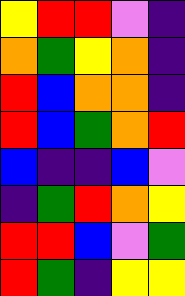[["yellow", "red", "red", "violet", "indigo"], ["orange", "green", "yellow", "orange", "indigo"], ["red", "blue", "orange", "orange", "indigo"], ["red", "blue", "green", "orange", "red"], ["blue", "indigo", "indigo", "blue", "violet"], ["indigo", "green", "red", "orange", "yellow"], ["red", "red", "blue", "violet", "green"], ["red", "green", "indigo", "yellow", "yellow"]]